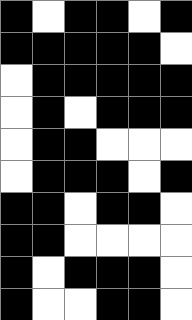[["black", "white", "black", "black", "white", "black"], ["black", "black", "black", "black", "black", "white"], ["white", "black", "black", "black", "black", "black"], ["white", "black", "white", "black", "black", "black"], ["white", "black", "black", "white", "white", "white"], ["white", "black", "black", "black", "white", "black"], ["black", "black", "white", "black", "black", "white"], ["black", "black", "white", "white", "white", "white"], ["black", "white", "black", "black", "black", "white"], ["black", "white", "white", "black", "black", "white"]]